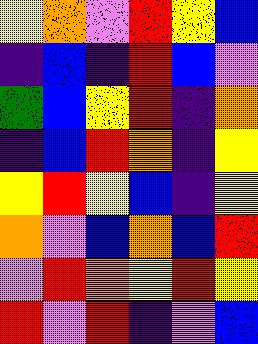[["yellow", "orange", "violet", "red", "yellow", "blue"], ["indigo", "blue", "indigo", "red", "blue", "violet"], ["green", "blue", "yellow", "red", "indigo", "orange"], ["indigo", "blue", "red", "orange", "indigo", "yellow"], ["yellow", "red", "yellow", "blue", "indigo", "yellow"], ["orange", "violet", "blue", "orange", "blue", "red"], ["violet", "red", "orange", "yellow", "red", "yellow"], ["red", "violet", "red", "indigo", "violet", "blue"]]